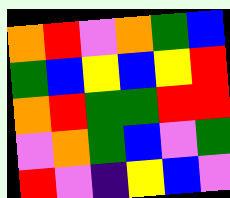[["orange", "red", "violet", "orange", "green", "blue"], ["green", "blue", "yellow", "blue", "yellow", "red"], ["orange", "red", "green", "green", "red", "red"], ["violet", "orange", "green", "blue", "violet", "green"], ["red", "violet", "indigo", "yellow", "blue", "violet"]]